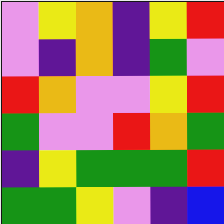[["violet", "yellow", "orange", "indigo", "yellow", "red"], ["violet", "indigo", "orange", "indigo", "green", "violet"], ["red", "orange", "violet", "violet", "yellow", "red"], ["green", "violet", "violet", "red", "orange", "green"], ["indigo", "yellow", "green", "green", "green", "red"], ["green", "green", "yellow", "violet", "indigo", "blue"]]